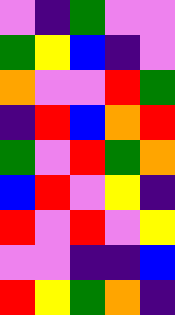[["violet", "indigo", "green", "violet", "violet"], ["green", "yellow", "blue", "indigo", "violet"], ["orange", "violet", "violet", "red", "green"], ["indigo", "red", "blue", "orange", "red"], ["green", "violet", "red", "green", "orange"], ["blue", "red", "violet", "yellow", "indigo"], ["red", "violet", "red", "violet", "yellow"], ["violet", "violet", "indigo", "indigo", "blue"], ["red", "yellow", "green", "orange", "indigo"]]